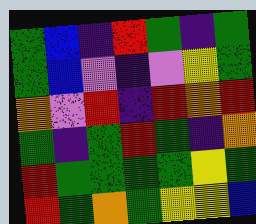[["green", "blue", "indigo", "red", "green", "indigo", "green"], ["green", "blue", "violet", "indigo", "violet", "yellow", "green"], ["orange", "violet", "red", "indigo", "red", "orange", "red"], ["green", "indigo", "green", "red", "green", "indigo", "orange"], ["red", "green", "green", "green", "green", "yellow", "green"], ["red", "green", "orange", "green", "yellow", "yellow", "blue"]]